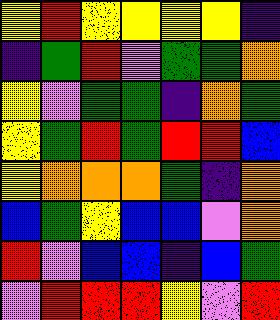[["yellow", "red", "yellow", "yellow", "yellow", "yellow", "indigo"], ["indigo", "green", "red", "violet", "green", "green", "orange"], ["yellow", "violet", "green", "green", "indigo", "orange", "green"], ["yellow", "green", "red", "green", "red", "red", "blue"], ["yellow", "orange", "orange", "orange", "green", "indigo", "orange"], ["blue", "green", "yellow", "blue", "blue", "violet", "orange"], ["red", "violet", "blue", "blue", "indigo", "blue", "green"], ["violet", "red", "red", "red", "yellow", "violet", "red"]]